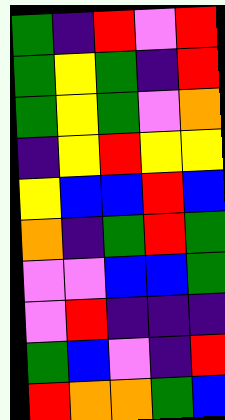[["green", "indigo", "red", "violet", "red"], ["green", "yellow", "green", "indigo", "red"], ["green", "yellow", "green", "violet", "orange"], ["indigo", "yellow", "red", "yellow", "yellow"], ["yellow", "blue", "blue", "red", "blue"], ["orange", "indigo", "green", "red", "green"], ["violet", "violet", "blue", "blue", "green"], ["violet", "red", "indigo", "indigo", "indigo"], ["green", "blue", "violet", "indigo", "red"], ["red", "orange", "orange", "green", "blue"]]